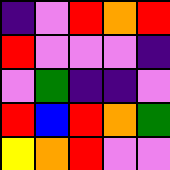[["indigo", "violet", "red", "orange", "red"], ["red", "violet", "violet", "violet", "indigo"], ["violet", "green", "indigo", "indigo", "violet"], ["red", "blue", "red", "orange", "green"], ["yellow", "orange", "red", "violet", "violet"]]